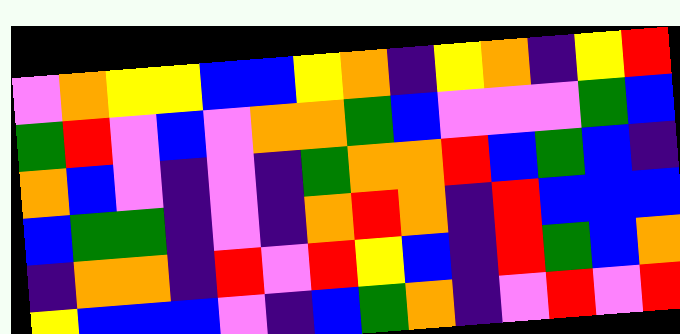[["violet", "orange", "yellow", "yellow", "blue", "blue", "yellow", "orange", "indigo", "yellow", "orange", "indigo", "yellow", "red"], ["green", "red", "violet", "blue", "violet", "orange", "orange", "green", "blue", "violet", "violet", "violet", "green", "blue"], ["orange", "blue", "violet", "indigo", "violet", "indigo", "green", "orange", "orange", "red", "blue", "green", "blue", "indigo"], ["blue", "green", "green", "indigo", "violet", "indigo", "orange", "red", "orange", "indigo", "red", "blue", "blue", "blue"], ["indigo", "orange", "orange", "indigo", "red", "violet", "red", "yellow", "blue", "indigo", "red", "green", "blue", "orange"], ["yellow", "blue", "blue", "blue", "violet", "indigo", "blue", "green", "orange", "indigo", "violet", "red", "violet", "red"]]